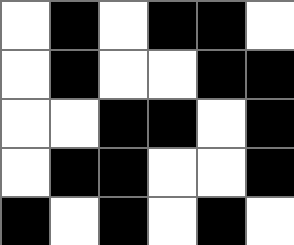[["white", "black", "white", "black", "black", "white"], ["white", "black", "white", "white", "black", "black"], ["white", "white", "black", "black", "white", "black"], ["white", "black", "black", "white", "white", "black"], ["black", "white", "black", "white", "black", "white"]]